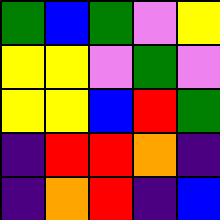[["green", "blue", "green", "violet", "yellow"], ["yellow", "yellow", "violet", "green", "violet"], ["yellow", "yellow", "blue", "red", "green"], ["indigo", "red", "red", "orange", "indigo"], ["indigo", "orange", "red", "indigo", "blue"]]